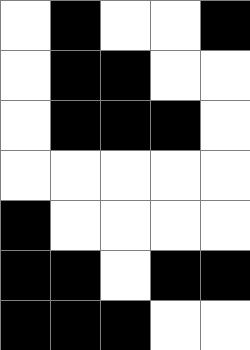[["white", "black", "white", "white", "black"], ["white", "black", "black", "white", "white"], ["white", "black", "black", "black", "white"], ["white", "white", "white", "white", "white"], ["black", "white", "white", "white", "white"], ["black", "black", "white", "black", "black"], ["black", "black", "black", "white", "white"]]